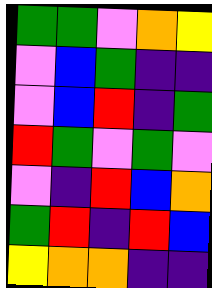[["green", "green", "violet", "orange", "yellow"], ["violet", "blue", "green", "indigo", "indigo"], ["violet", "blue", "red", "indigo", "green"], ["red", "green", "violet", "green", "violet"], ["violet", "indigo", "red", "blue", "orange"], ["green", "red", "indigo", "red", "blue"], ["yellow", "orange", "orange", "indigo", "indigo"]]